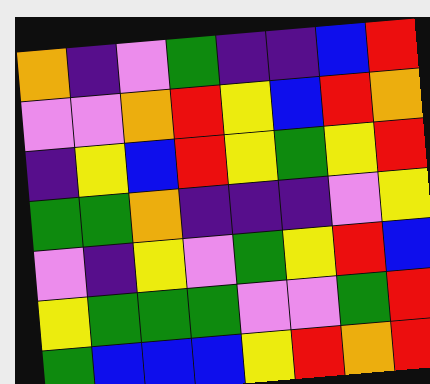[["orange", "indigo", "violet", "green", "indigo", "indigo", "blue", "red"], ["violet", "violet", "orange", "red", "yellow", "blue", "red", "orange"], ["indigo", "yellow", "blue", "red", "yellow", "green", "yellow", "red"], ["green", "green", "orange", "indigo", "indigo", "indigo", "violet", "yellow"], ["violet", "indigo", "yellow", "violet", "green", "yellow", "red", "blue"], ["yellow", "green", "green", "green", "violet", "violet", "green", "red"], ["green", "blue", "blue", "blue", "yellow", "red", "orange", "red"]]